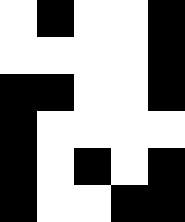[["white", "black", "white", "white", "black"], ["white", "white", "white", "white", "black"], ["black", "black", "white", "white", "black"], ["black", "white", "white", "white", "white"], ["black", "white", "black", "white", "black"], ["black", "white", "white", "black", "black"]]